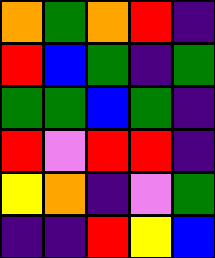[["orange", "green", "orange", "red", "indigo"], ["red", "blue", "green", "indigo", "green"], ["green", "green", "blue", "green", "indigo"], ["red", "violet", "red", "red", "indigo"], ["yellow", "orange", "indigo", "violet", "green"], ["indigo", "indigo", "red", "yellow", "blue"]]